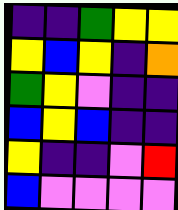[["indigo", "indigo", "green", "yellow", "yellow"], ["yellow", "blue", "yellow", "indigo", "orange"], ["green", "yellow", "violet", "indigo", "indigo"], ["blue", "yellow", "blue", "indigo", "indigo"], ["yellow", "indigo", "indigo", "violet", "red"], ["blue", "violet", "violet", "violet", "violet"]]